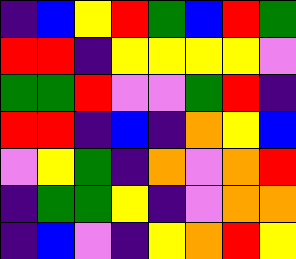[["indigo", "blue", "yellow", "red", "green", "blue", "red", "green"], ["red", "red", "indigo", "yellow", "yellow", "yellow", "yellow", "violet"], ["green", "green", "red", "violet", "violet", "green", "red", "indigo"], ["red", "red", "indigo", "blue", "indigo", "orange", "yellow", "blue"], ["violet", "yellow", "green", "indigo", "orange", "violet", "orange", "red"], ["indigo", "green", "green", "yellow", "indigo", "violet", "orange", "orange"], ["indigo", "blue", "violet", "indigo", "yellow", "orange", "red", "yellow"]]